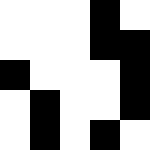[["white", "white", "white", "black", "white"], ["white", "white", "white", "black", "black"], ["black", "white", "white", "white", "black"], ["white", "black", "white", "white", "black"], ["white", "black", "white", "black", "white"]]